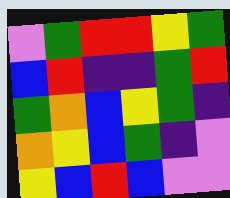[["violet", "green", "red", "red", "yellow", "green"], ["blue", "red", "indigo", "indigo", "green", "red"], ["green", "orange", "blue", "yellow", "green", "indigo"], ["orange", "yellow", "blue", "green", "indigo", "violet"], ["yellow", "blue", "red", "blue", "violet", "violet"]]